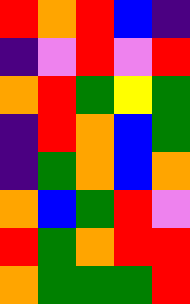[["red", "orange", "red", "blue", "indigo"], ["indigo", "violet", "red", "violet", "red"], ["orange", "red", "green", "yellow", "green"], ["indigo", "red", "orange", "blue", "green"], ["indigo", "green", "orange", "blue", "orange"], ["orange", "blue", "green", "red", "violet"], ["red", "green", "orange", "red", "red"], ["orange", "green", "green", "green", "red"]]